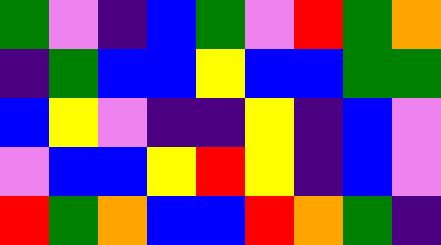[["green", "violet", "indigo", "blue", "green", "violet", "red", "green", "orange"], ["indigo", "green", "blue", "blue", "yellow", "blue", "blue", "green", "green"], ["blue", "yellow", "violet", "indigo", "indigo", "yellow", "indigo", "blue", "violet"], ["violet", "blue", "blue", "yellow", "red", "yellow", "indigo", "blue", "violet"], ["red", "green", "orange", "blue", "blue", "red", "orange", "green", "indigo"]]